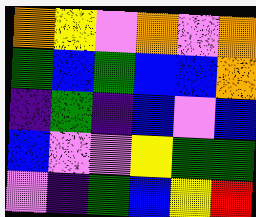[["orange", "yellow", "violet", "orange", "violet", "orange"], ["green", "blue", "green", "blue", "blue", "orange"], ["indigo", "green", "indigo", "blue", "violet", "blue"], ["blue", "violet", "violet", "yellow", "green", "green"], ["violet", "indigo", "green", "blue", "yellow", "red"]]